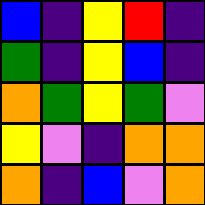[["blue", "indigo", "yellow", "red", "indigo"], ["green", "indigo", "yellow", "blue", "indigo"], ["orange", "green", "yellow", "green", "violet"], ["yellow", "violet", "indigo", "orange", "orange"], ["orange", "indigo", "blue", "violet", "orange"]]